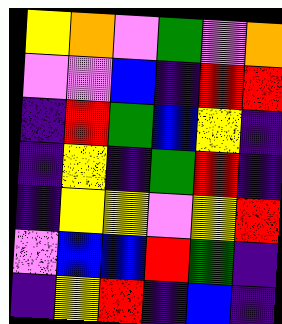[["yellow", "orange", "violet", "green", "violet", "orange"], ["violet", "violet", "blue", "indigo", "red", "red"], ["indigo", "red", "green", "blue", "yellow", "indigo"], ["indigo", "yellow", "indigo", "green", "red", "indigo"], ["indigo", "yellow", "yellow", "violet", "yellow", "red"], ["violet", "blue", "blue", "red", "green", "indigo"], ["indigo", "yellow", "red", "indigo", "blue", "indigo"]]